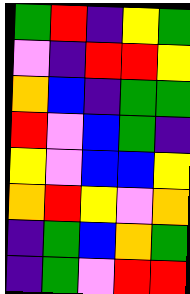[["green", "red", "indigo", "yellow", "green"], ["violet", "indigo", "red", "red", "yellow"], ["orange", "blue", "indigo", "green", "green"], ["red", "violet", "blue", "green", "indigo"], ["yellow", "violet", "blue", "blue", "yellow"], ["orange", "red", "yellow", "violet", "orange"], ["indigo", "green", "blue", "orange", "green"], ["indigo", "green", "violet", "red", "red"]]